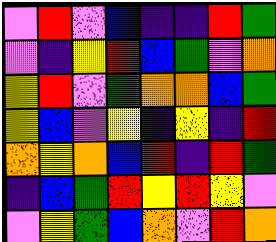[["violet", "red", "violet", "blue", "indigo", "indigo", "red", "green"], ["violet", "indigo", "yellow", "red", "blue", "green", "violet", "orange"], ["yellow", "red", "violet", "green", "orange", "orange", "blue", "green"], ["yellow", "blue", "violet", "yellow", "indigo", "yellow", "indigo", "red"], ["orange", "yellow", "orange", "blue", "red", "indigo", "red", "green"], ["indigo", "blue", "green", "red", "yellow", "red", "yellow", "violet"], ["violet", "yellow", "green", "blue", "orange", "violet", "red", "orange"]]